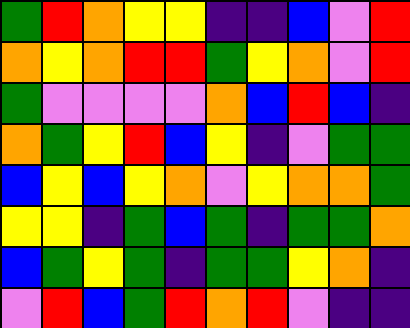[["green", "red", "orange", "yellow", "yellow", "indigo", "indigo", "blue", "violet", "red"], ["orange", "yellow", "orange", "red", "red", "green", "yellow", "orange", "violet", "red"], ["green", "violet", "violet", "violet", "violet", "orange", "blue", "red", "blue", "indigo"], ["orange", "green", "yellow", "red", "blue", "yellow", "indigo", "violet", "green", "green"], ["blue", "yellow", "blue", "yellow", "orange", "violet", "yellow", "orange", "orange", "green"], ["yellow", "yellow", "indigo", "green", "blue", "green", "indigo", "green", "green", "orange"], ["blue", "green", "yellow", "green", "indigo", "green", "green", "yellow", "orange", "indigo"], ["violet", "red", "blue", "green", "red", "orange", "red", "violet", "indigo", "indigo"]]